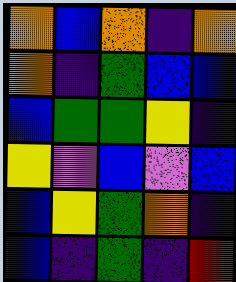[["orange", "blue", "orange", "indigo", "orange"], ["orange", "indigo", "green", "blue", "blue"], ["blue", "green", "green", "yellow", "indigo"], ["yellow", "violet", "blue", "violet", "blue"], ["blue", "yellow", "green", "orange", "indigo"], ["blue", "indigo", "green", "indigo", "red"]]